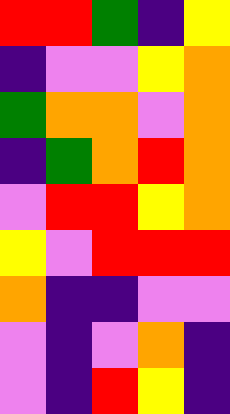[["red", "red", "green", "indigo", "yellow"], ["indigo", "violet", "violet", "yellow", "orange"], ["green", "orange", "orange", "violet", "orange"], ["indigo", "green", "orange", "red", "orange"], ["violet", "red", "red", "yellow", "orange"], ["yellow", "violet", "red", "red", "red"], ["orange", "indigo", "indigo", "violet", "violet"], ["violet", "indigo", "violet", "orange", "indigo"], ["violet", "indigo", "red", "yellow", "indigo"]]